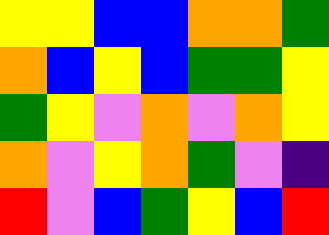[["yellow", "yellow", "blue", "blue", "orange", "orange", "green"], ["orange", "blue", "yellow", "blue", "green", "green", "yellow"], ["green", "yellow", "violet", "orange", "violet", "orange", "yellow"], ["orange", "violet", "yellow", "orange", "green", "violet", "indigo"], ["red", "violet", "blue", "green", "yellow", "blue", "red"]]